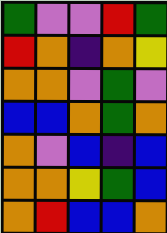[["green", "violet", "violet", "red", "green"], ["red", "orange", "indigo", "orange", "yellow"], ["orange", "orange", "violet", "green", "violet"], ["blue", "blue", "orange", "green", "orange"], ["orange", "violet", "blue", "indigo", "blue"], ["orange", "orange", "yellow", "green", "blue"], ["orange", "red", "blue", "blue", "orange"]]